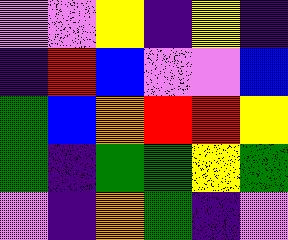[["violet", "violet", "yellow", "indigo", "yellow", "indigo"], ["indigo", "red", "blue", "violet", "violet", "blue"], ["green", "blue", "orange", "red", "red", "yellow"], ["green", "indigo", "green", "green", "yellow", "green"], ["violet", "indigo", "orange", "green", "indigo", "violet"]]